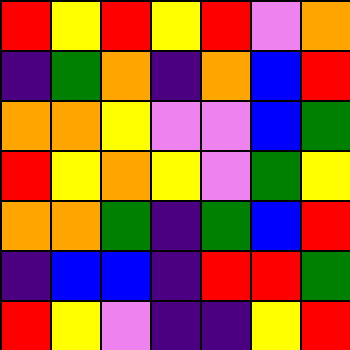[["red", "yellow", "red", "yellow", "red", "violet", "orange"], ["indigo", "green", "orange", "indigo", "orange", "blue", "red"], ["orange", "orange", "yellow", "violet", "violet", "blue", "green"], ["red", "yellow", "orange", "yellow", "violet", "green", "yellow"], ["orange", "orange", "green", "indigo", "green", "blue", "red"], ["indigo", "blue", "blue", "indigo", "red", "red", "green"], ["red", "yellow", "violet", "indigo", "indigo", "yellow", "red"]]